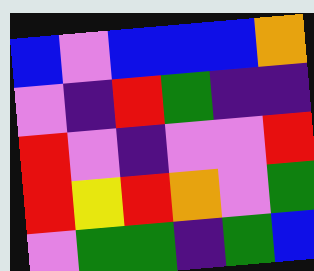[["blue", "violet", "blue", "blue", "blue", "orange"], ["violet", "indigo", "red", "green", "indigo", "indigo"], ["red", "violet", "indigo", "violet", "violet", "red"], ["red", "yellow", "red", "orange", "violet", "green"], ["violet", "green", "green", "indigo", "green", "blue"]]